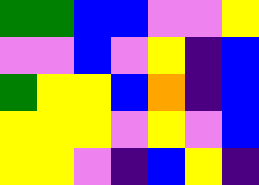[["green", "green", "blue", "blue", "violet", "violet", "yellow"], ["violet", "violet", "blue", "violet", "yellow", "indigo", "blue"], ["green", "yellow", "yellow", "blue", "orange", "indigo", "blue"], ["yellow", "yellow", "yellow", "violet", "yellow", "violet", "blue"], ["yellow", "yellow", "violet", "indigo", "blue", "yellow", "indigo"]]